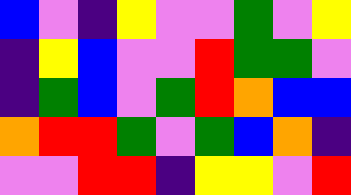[["blue", "violet", "indigo", "yellow", "violet", "violet", "green", "violet", "yellow"], ["indigo", "yellow", "blue", "violet", "violet", "red", "green", "green", "violet"], ["indigo", "green", "blue", "violet", "green", "red", "orange", "blue", "blue"], ["orange", "red", "red", "green", "violet", "green", "blue", "orange", "indigo"], ["violet", "violet", "red", "red", "indigo", "yellow", "yellow", "violet", "red"]]